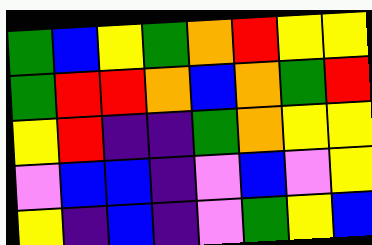[["green", "blue", "yellow", "green", "orange", "red", "yellow", "yellow"], ["green", "red", "red", "orange", "blue", "orange", "green", "red"], ["yellow", "red", "indigo", "indigo", "green", "orange", "yellow", "yellow"], ["violet", "blue", "blue", "indigo", "violet", "blue", "violet", "yellow"], ["yellow", "indigo", "blue", "indigo", "violet", "green", "yellow", "blue"]]